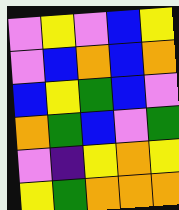[["violet", "yellow", "violet", "blue", "yellow"], ["violet", "blue", "orange", "blue", "orange"], ["blue", "yellow", "green", "blue", "violet"], ["orange", "green", "blue", "violet", "green"], ["violet", "indigo", "yellow", "orange", "yellow"], ["yellow", "green", "orange", "orange", "orange"]]